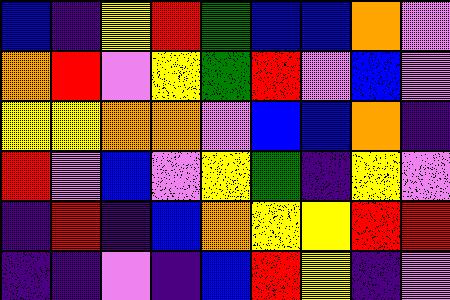[["blue", "indigo", "yellow", "red", "green", "blue", "blue", "orange", "violet"], ["orange", "red", "violet", "yellow", "green", "red", "violet", "blue", "violet"], ["yellow", "yellow", "orange", "orange", "violet", "blue", "blue", "orange", "indigo"], ["red", "violet", "blue", "violet", "yellow", "green", "indigo", "yellow", "violet"], ["indigo", "red", "indigo", "blue", "orange", "yellow", "yellow", "red", "red"], ["indigo", "indigo", "violet", "indigo", "blue", "red", "yellow", "indigo", "violet"]]